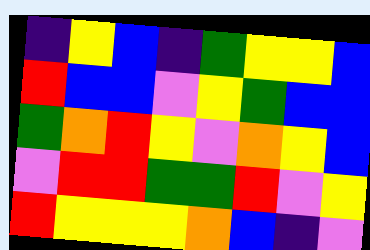[["indigo", "yellow", "blue", "indigo", "green", "yellow", "yellow", "blue"], ["red", "blue", "blue", "violet", "yellow", "green", "blue", "blue"], ["green", "orange", "red", "yellow", "violet", "orange", "yellow", "blue"], ["violet", "red", "red", "green", "green", "red", "violet", "yellow"], ["red", "yellow", "yellow", "yellow", "orange", "blue", "indigo", "violet"]]